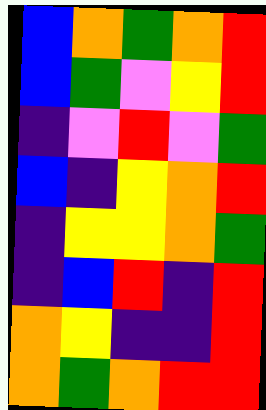[["blue", "orange", "green", "orange", "red"], ["blue", "green", "violet", "yellow", "red"], ["indigo", "violet", "red", "violet", "green"], ["blue", "indigo", "yellow", "orange", "red"], ["indigo", "yellow", "yellow", "orange", "green"], ["indigo", "blue", "red", "indigo", "red"], ["orange", "yellow", "indigo", "indigo", "red"], ["orange", "green", "orange", "red", "red"]]